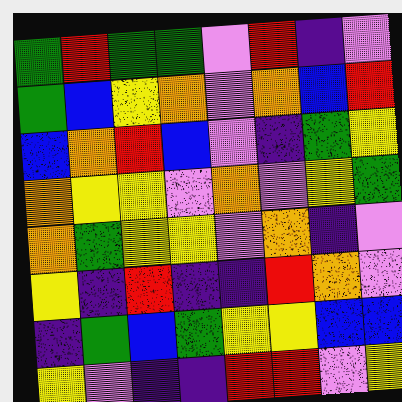[["green", "red", "green", "green", "violet", "red", "indigo", "violet"], ["green", "blue", "yellow", "orange", "violet", "orange", "blue", "red"], ["blue", "orange", "red", "blue", "violet", "indigo", "green", "yellow"], ["orange", "yellow", "yellow", "violet", "orange", "violet", "yellow", "green"], ["orange", "green", "yellow", "yellow", "violet", "orange", "indigo", "violet"], ["yellow", "indigo", "red", "indigo", "indigo", "red", "orange", "violet"], ["indigo", "green", "blue", "green", "yellow", "yellow", "blue", "blue"], ["yellow", "violet", "indigo", "indigo", "red", "red", "violet", "yellow"]]